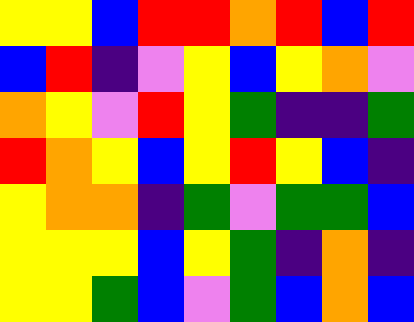[["yellow", "yellow", "blue", "red", "red", "orange", "red", "blue", "red"], ["blue", "red", "indigo", "violet", "yellow", "blue", "yellow", "orange", "violet"], ["orange", "yellow", "violet", "red", "yellow", "green", "indigo", "indigo", "green"], ["red", "orange", "yellow", "blue", "yellow", "red", "yellow", "blue", "indigo"], ["yellow", "orange", "orange", "indigo", "green", "violet", "green", "green", "blue"], ["yellow", "yellow", "yellow", "blue", "yellow", "green", "indigo", "orange", "indigo"], ["yellow", "yellow", "green", "blue", "violet", "green", "blue", "orange", "blue"]]